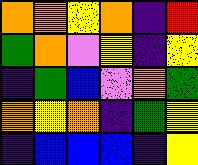[["orange", "orange", "yellow", "orange", "indigo", "red"], ["green", "orange", "violet", "yellow", "indigo", "yellow"], ["indigo", "green", "blue", "violet", "orange", "green"], ["orange", "yellow", "orange", "indigo", "green", "yellow"], ["indigo", "blue", "blue", "blue", "indigo", "yellow"]]